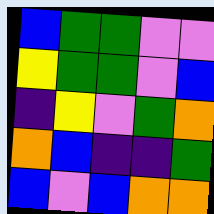[["blue", "green", "green", "violet", "violet"], ["yellow", "green", "green", "violet", "blue"], ["indigo", "yellow", "violet", "green", "orange"], ["orange", "blue", "indigo", "indigo", "green"], ["blue", "violet", "blue", "orange", "orange"]]